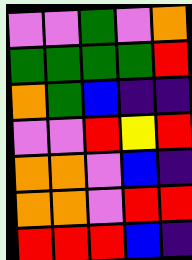[["violet", "violet", "green", "violet", "orange"], ["green", "green", "green", "green", "red"], ["orange", "green", "blue", "indigo", "indigo"], ["violet", "violet", "red", "yellow", "red"], ["orange", "orange", "violet", "blue", "indigo"], ["orange", "orange", "violet", "red", "red"], ["red", "red", "red", "blue", "indigo"]]